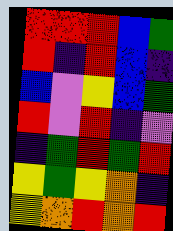[["red", "red", "red", "blue", "green"], ["red", "indigo", "red", "blue", "indigo"], ["blue", "violet", "yellow", "blue", "green"], ["red", "violet", "red", "indigo", "violet"], ["indigo", "green", "red", "green", "red"], ["yellow", "green", "yellow", "orange", "indigo"], ["yellow", "orange", "red", "orange", "red"]]